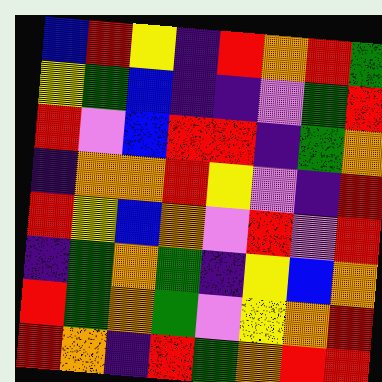[["blue", "red", "yellow", "indigo", "red", "orange", "red", "green"], ["yellow", "green", "blue", "indigo", "indigo", "violet", "green", "red"], ["red", "violet", "blue", "red", "red", "indigo", "green", "orange"], ["indigo", "orange", "orange", "red", "yellow", "violet", "indigo", "red"], ["red", "yellow", "blue", "orange", "violet", "red", "violet", "red"], ["indigo", "green", "orange", "green", "indigo", "yellow", "blue", "orange"], ["red", "green", "orange", "green", "violet", "yellow", "orange", "red"], ["red", "orange", "indigo", "red", "green", "orange", "red", "red"]]